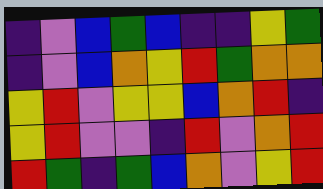[["indigo", "violet", "blue", "green", "blue", "indigo", "indigo", "yellow", "green"], ["indigo", "violet", "blue", "orange", "yellow", "red", "green", "orange", "orange"], ["yellow", "red", "violet", "yellow", "yellow", "blue", "orange", "red", "indigo"], ["yellow", "red", "violet", "violet", "indigo", "red", "violet", "orange", "red"], ["red", "green", "indigo", "green", "blue", "orange", "violet", "yellow", "red"]]